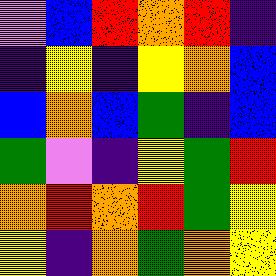[["violet", "blue", "red", "orange", "red", "indigo"], ["indigo", "yellow", "indigo", "yellow", "orange", "blue"], ["blue", "orange", "blue", "green", "indigo", "blue"], ["green", "violet", "indigo", "yellow", "green", "red"], ["orange", "red", "orange", "red", "green", "yellow"], ["yellow", "indigo", "orange", "green", "orange", "yellow"]]